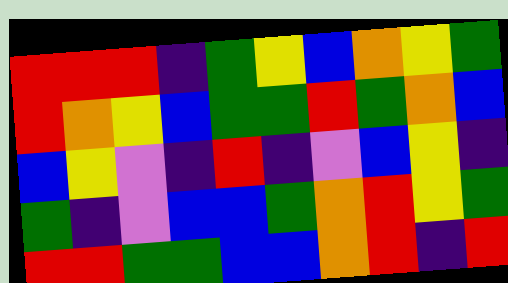[["red", "red", "red", "indigo", "green", "yellow", "blue", "orange", "yellow", "green"], ["red", "orange", "yellow", "blue", "green", "green", "red", "green", "orange", "blue"], ["blue", "yellow", "violet", "indigo", "red", "indigo", "violet", "blue", "yellow", "indigo"], ["green", "indigo", "violet", "blue", "blue", "green", "orange", "red", "yellow", "green"], ["red", "red", "green", "green", "blue", "blue", "orange", "red", "indigo", "red"]]